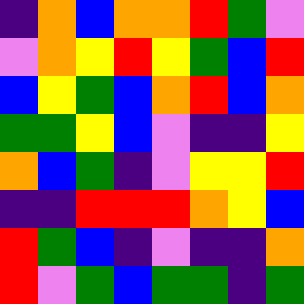[["indigo", "orange", "blue", "orange", "orange", "red", "green", "violet"], ["violet", "orange", "yellow", "red", "yellow", "green", "blue", "red"], ["blue", "yellow", "green", "blue", "orange", "red", "blue", "orange"], ["green", "green", "yellow", "blue", "violet", "indigo", "indigo", "yellow"], ["orange", "blue", "green", "indigo", "violet", "yellow", "yellow", "red"], ["indigo", "indigo", "red", "red", "red", "orange", "yellow", "blue"], ["red", "green", "blue", "indigo", "violet", "indigo", "indigo", "orange"], ["red", "violet", "green", "blue", "green", "green", "indigo", "green"]]